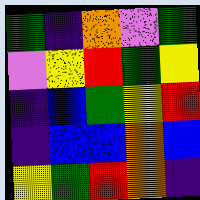[["green", "indigo", "orange", "violet", "green"], ["violet", "yellow", "red", "green", "yellow"], ["indigo", "blue", "green", "yellow", "red"], ["indigo", "blue", "blue", "orange", "blue"], ["yellow", "green", "red", "orange", "indigo"]]